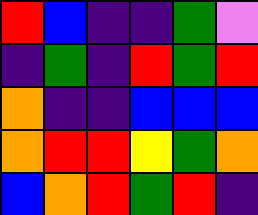[["red", "blue", "indigo", "indigo", "green", "violet"], ["indigo", "green", "indigo", "red", "green", "red"], ["orange", "indigo", "indigo", "blue", "blue", "blue"], ["orange", "red", "red", "yellow", "green", "orange"], ["blue", "orange", "red", "green", "red", "indigo"]]